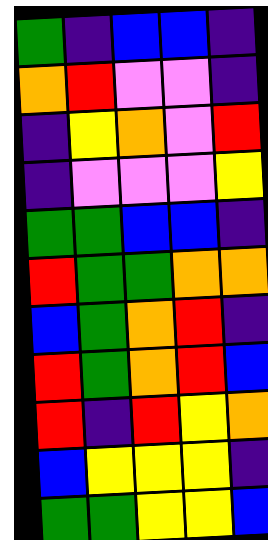[["green", "indigo", "blue", "blue", "indigo"], ["orange", "red", "violet", "violet", "indigo"], ["indigo", "yellow", "orange", "violet", "red"], ["indigo", "violet", "violet", "violet", "yellow"], ["green", "green", "blue", "blue", "indigo"], ["red", "green", "green", "orange", "orange"], ["blue", "green", "orange", "red", "indigo"], ["red", "green", "orange", "red", "blue"], ["red", "indigo", "red", "yellow", "orange"], ["blue", "yellow", "yellow", "yellow", "indigo"], ["green", "green", "yellow", "yellow", "blue"]]